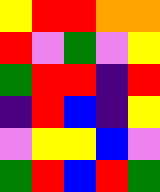[["yellow", "red", "red", "orange", "orange"], ["red", "violet", "green", "violet", "yellow"], ["green", "red", "red", "indigo", "red"], ["indigo", "red", "blue", "indigo", "yellow"], ["violet", "yellow", "yellow", "blue", "violet"], ["green", "red", "blue", "red", "green"]]